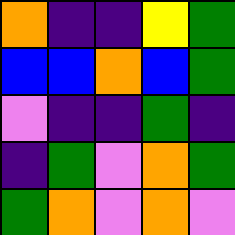[["orange", "indigo", "indigo", "yellow", "green"], ["blue", "blue", "orange", "blue", "green"], ["violet", "indigo", "indigo", "green", "indigo"], ["indigo", "green", "violet", "orange", "green"], ["green", "orange", "violet", "orange", "violet"]]